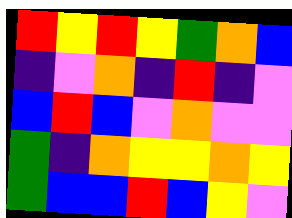[["red", "yellow", "red", "yellow", "green", "orange", "blue"], ["indigo", "violet", "orange", "indigo", "red", "indigo", "violet"], ["blue", "red", "blue", "violet", "orange", "violet", "violet"], ["green", "indigo", "orange", "yellow", "yellow", "orange", "yellow"], ["green", "blue", "blue", "red", "blue", "yellow", "violet"]]